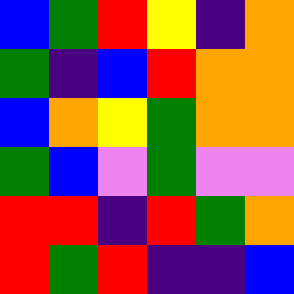[["blue", "green", "red", "yellow", "indigo", "orange"], ["green", "indigo", "blue", "red", "orange", "orange"], ["blue", "orange", "yellow", "green", "orange", "orange"], ["green", "blue", "violet", "green", "violet", "violet"], ["red", "red", "indigo", "red", "green", "orange"], ["red", "green", "red", "indigo", "indigo", "blue"]]